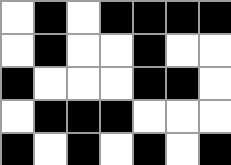[["white", "black", "white", "black", "black", "black", "black"], ["white", "black", "white", "white", "black", "white", "white"], ["black", "white", "white", "white", "black", "black", "white"], ["white", "black", "black", "black", "white", "white", "white"], ["black", "white", "black", "white", "black", "white", "black"]]